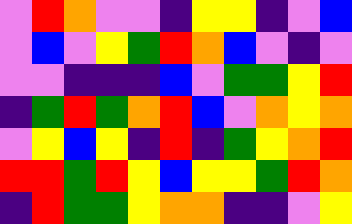[["violet", "red", "orange", "violet", "violet", "indigo", "yellow", "yellow", "indigo", "violet", "blue"], ["violet", "blue", "violet", "yellow", "green", "red", "orange", "blue", "violet", "indigo", "violet"], ["violet", "violet", "indigo", "indigo", "indigo", "blue", "violet", "green", "green", "yellow", "red"], ["indigo", "green", "red", "green", "orange", "red", "blue", "violet", "orange", "yellow", "orange"], ["violet", "yellow", "blue", "yellow", "indigo", "red", "indigo", "green", "yellow", "orange", "red"], ["red", "red", "green", "red", "yellow", "blue", "yellow", "yellow", "green", "red", "orange"], ["indigo", "red", "green", "green", "yellow", "orange", "orange", "indigo", "indigo", "violet", "yellow"]]